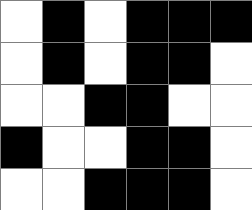[["white", "black", "white", "black", "black", "black"], ["white", "black", "white", "black", "black", "white"], ["white", "white", "black", "black", "white", "white"], ["black", "white", "white", "black", "black", "white"], ["white", "white", "black", "black", "black", "white"]]